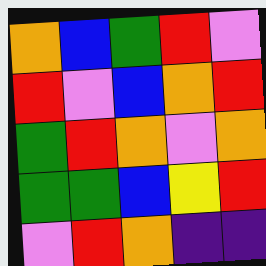[["orange", "blue", "green", "red", "violet"], ["red", "violet", "blue", "orange", "red"], ["green", "red", "orange", "violet", "orange"], ["green", "green", "blue", "yellow", "red"], ["violet", "red", "orange", "indigo", "indigo"]]